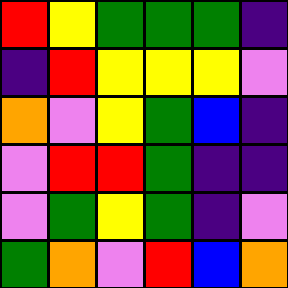[["red", "yellow", "green", "green", "green", "indigo"], ["indigo", "red", "yellow", "yellow", "yellow", "violet"], ["orange", "violet", "yellow", "green", "blue", "indigo"], ["violet", "red", "red", "green", "indigo", "indigo"], ["violet", "green", "yellow", "green", "indigo", "violet"], ["green", "orange", "violet", "red", "blue", "orange"]]